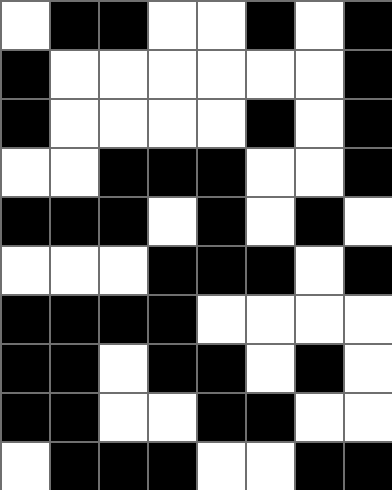[["white", "black", "black", "white", "white", "black", "white", "black"], ["black", "white", "white", "white", "white", "white", "white", "black"], ["black", "white", "white", "white", "white", "black", "white", "black"], ["white", "white", "black", "black", "black", "white", "white", "black"], ["black", "black", "black", "white", "black", "white", "black", "white"], ["white", "white", "white", "black", "black", "black", "white", "black"], ["black", "black", "black", "black", "white", "white", "white", "white"], ["black", "black", "white", "black", "black", "white", "black", "white"], ["black", "black", "white", "white", "black", "black", "white", "white"], ["white", "black", "black", "black", "white", "white", "black", "black"]]